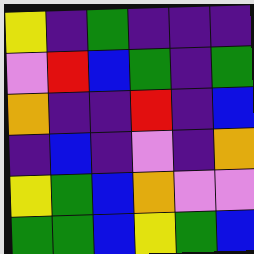[["yellow", "indigo", "green", "indigo", "indigo", "indigo"], ["violet", "red", "blue", "green", "indigo", "green"], ["orange", "indigo", "indigo", "red", "indigo", "blue"], ["indigo", "blue", "indigo", "violet", "indigo", "orange"], ["yellow", "green", "blue", "orange", "violet", "violet"], ["green", "green", "blue", "yellow", "green", "blue"]]